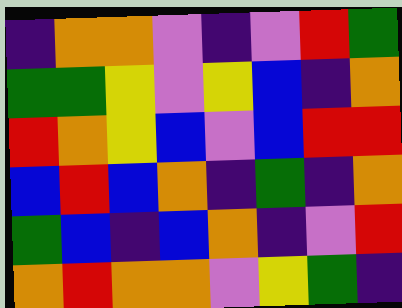[["indigo", "orange", "orange", "violet", "indigo", "violet", "red", "green"], ["green", "green", "yellow", "violet", "yellow", "blue", "indigo", "orange"], ["red", "orange", "yellow", "blue", "violet", "blue", "red", "red"], ["blue", "red", "blue", "orange", "indigo", "green", "indigo", "orange"], ["green", "blue", "indigo", "blue", "orange", "indigo", "violet", "red"], ["orange", "red", "orange", "orange", "violet", "yellow", "green", "indigo"]]